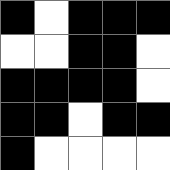[["black", "white", "black", "black", "black"], ["white", "white", "black", "black", "white"], ["black", "black", "black", "black", "white"], ["black", "black", "white", "black", "black"], ["black", "white", "white", "white", "white"]]